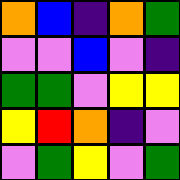[["orange", "blue", "indigo", "orange", "green"], ["violet", "violet", "blue", "violet", "indigo"], ["green", "green", "violet", "yellow", "yellow"], ["yellow", "red", "orange", "indigo", "violet"], ["violet", "green", "yellow", "violet", "green"]]